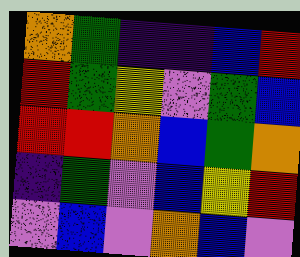[["orange", "green", "indigo", "indigo", "blue", "red"], ["red", "green", "yellow", "violet", "green", "blue"], ["red", "red", "orange", "blue", "green", "orange"], ["indigo", "green", "violet", "blue", "yellow", "red"], ["violet", "blue", "violet", "orange", "blue", "violet"]]